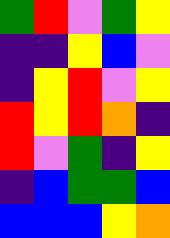[["green", "red", "violet", "green", "yellow"], ["indigo", "indigo", "yellow", "blue", "violet"], ["indigo", "yellow", "red", "violet", "yellow"], ["red", "yellow", "red", "orange", "indigo"], ["red", "violet", "green", "indigo", "yellow"], ["indigo", "blue", "green", "green", "blue"], ["blue", "blue", "blue", "yellow", "orange"]]